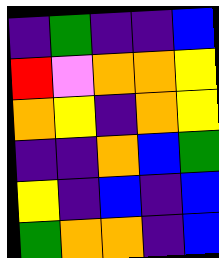[["indigo", "green", "indigo", "indigo", "blue"], ["red", "violet", "orange", "orange", "yellow"], ["orange", "yellow", "indigo", "orange", "yellow"], ["indigo", "indigo", "orange", "blue", "green"], ["yellow", "indigo", "blue", "indigo", "blue"], ["green", "orange", "orange", "indigo", "blue"]]